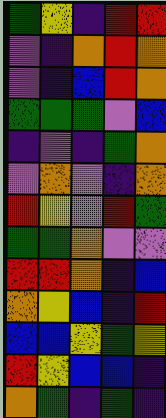[["green", "yellow", "indigo", "red", "red"], ["violet", "indigo", "orange", "red", "orange"], ["violet", "indigo", "blue", "red", "orange"], ["green", "green", "green", "violet", "blue"], ["indigo", "violet", "indigo", "green", "orange"], ["violet", "orange", "violet", "indigo", "orange"], ["red", "yellow", "violet", "red", "green"], ["green", "green", "orange", "violet", "violet"], ["red", "red", "orange", "indigo", "blue"], ["orange", "yellow", "blue", "indigo", "red"], ["blue", "blue", "yellow", "green", "yellow"], ["red", "yellow", "blue", "blue", "indigo"], ["orange", "green", "indigo", "green", "indigo"]]